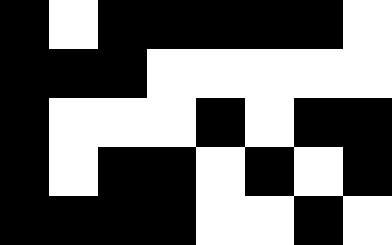[["black", "white", "black", "black", "black", "black", "black", "white"], ["black", "black", "black", "white", "white", "white", "white", "white"], ["black", "white", "white", "white", "black", "white", "black", "black"], ["black", "white", "black", "black", "white", "black", "white", "black"], ["black", "black", "black", "black", "white", "white", "black", "white"]]